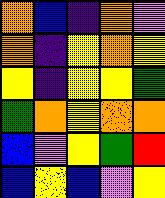[["orange", "blue", "indigo", "orange", "violet"], ["orange", "indigo", "yellow", "orange", "yellow"], ["yellow", "indigo", "yellow", "yellow", "green"], ["green", "orange", "yellow", "orange", "orange"], ["blue", "violet", "yellow", "green", "red"], ["blue", "yellow", "blue", "violet", "yellow"]]